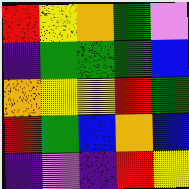[["red", "yellow", "orange", "green", "violet"], ["indigo", "green", "green", "green", "blue"], ["orange", "yellow", "yellow", "red", "green"], ["red", "green", "blue", "orange", "blue"], ["indigo", "violet", "indigo", "red", "yellow"]]